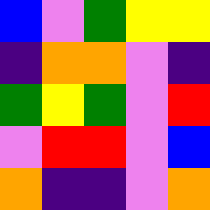[["blue", "violet", "green", "yellow", "yellow"], ["indigo", "orange", "orange", "violet", "indigo"], ["green", "yellow", "green", "violet", "red"], ["violet", "red", "red", "violet", "blue"], ["orange", "indigo", "indigo", "violet", "orange"]]